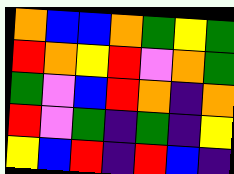[["orange", "blue", "blue", "orange", "green", "yellow", "green"], ["red", "orange", "yellow", "red", "violet", "orange", "green"], ["green", "violet", "blue", "red", "orange", "indigo", "orange"], ["red", "violet", "green", "indigo", "green", "indigo", "yellow"], ["yellow", "blue", "red", "indigo", "red", "blue", "indigo"]]